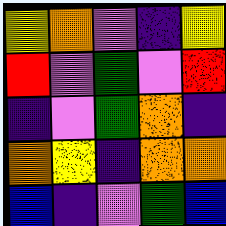[["yellow", "orange", "violet", "indigo", "yellow"], ["red", "violet", "green", "violet", "red"], ["indigo", "violet", "green", "orange", "indigo"], ["orange", "yellow", "indigo", "orange", "orange"], ["blue", "indigo", "violet", "green", "blue"]]